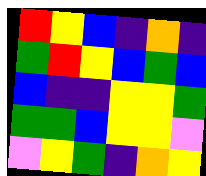[["red", "yellow", "blue", "indigo", "orange", "indigo"], ["green", "red", "yellow", "blue", "green", "blue"], ["blue", "indigo", "indigo", "yellow", "yellow", "green"], ["green", "green", "blue", "yellow", "yellow", "violet"], ["violet", "yellow", "green", "indigo", "orange", "yellow"]]